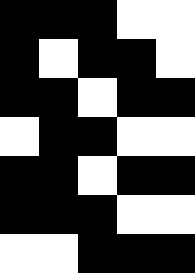[["black", "black", "black", "white", "white"], ["black", "white", "black", "black", "white"], ["black", "black", "white", "black", "black"], ["white", "black", "black", "white", "white"], ["black", "black", "white", "black", "black"], ["black", "black", "black", "white", "white"], ["white", "white", "black", "black", "black"]]